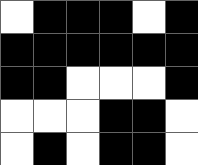[["white", "black", "black", "black", "white", "black"], ["black", "black", "black", "black", "black", "black"], ["black", "black", "white", "white", "white", "black"], ["white", "white", "white", "black", "black", "white"], ["white", "black", "white", "black", "black", "white"]]